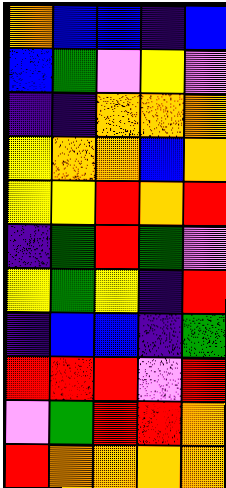[["orange", "blue", "blue", "indigo", "blue"], ["blue", "green", "violet", "yellow", "violet"], ["indigo", "indigo", "orange", "orange", "orange"], ["yellow", "orange", "orange", "blue", "orange"], ["yellow", "yellow", "red", "orange", "red"], ["indigo", "green", "red", "green", "violet"], ["yellow", "green", "yellow", "indigo", "red"], ["indigo", "blue", "blue", "indigo", "green"], ["red", "red", "red", "violet", "red"], ["violet", "green", "red", "red", "orange"], ["red", "orange", "orange", "orange", "orange"]]